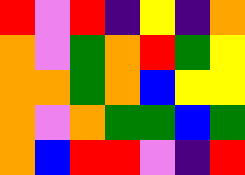[["red", "violet", "red", "indigo", "yellow", "indigo", "orange"], ["orange", "violet", "green", "orange", "red", "green", "yellow"], ["orange", "orange", "green", "orange", "blue", "yellow", "yellow"], ["orange", "violet", "orange", "green", "green", "blue", "green"], ["orange", "blue", "red", "red", "violet", "indigo", "red"]]